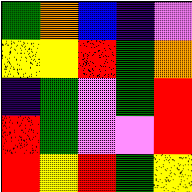[["green", "orange", "blue", "indigo", "violet"], ["yellow", "yellow", "red", "green", "orange"], ["indigo", "green", "violet", "green", "red"], ["red", "green", "violet", "violet", "red"], ["red", "yellow", "red", "green", "yellow"]]